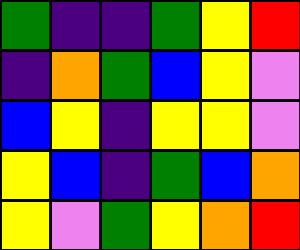[["green", "indigo", "indigo", "green", "yellow", "red"], ["indigo", "orange", "green", "blue", "yellow", "violet"], ["blue", "yellow", "indigo", "yellow", "yellow", "violet"], ["yellow", "blue", "indigo", "green", "blue", "orange"], ["yellow", "violet", "green", "yellow", "orange", "red"]]